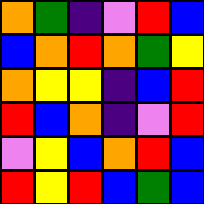[["orange", "green", "indigo", "violet", "red", "blue"], ["blue", "orange", "red", "orange", "green", "yellow"], ["orange", "yellow", "yellow", "indigo", "blue", "red"], ["red", "blue", "orange", "indigo", "violet", "red"], ["violet", "yellow", "blue", "orange", "red", "blue"], ["red", "yellow", "red", "blue", "green", "blue"]]